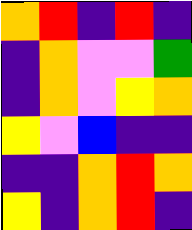[["orange", "red", "indigo", "red", "indigo"], ["indigo", "orange", "violet", "violet", "green"], ["indigo", "orange", "violet", "yellow", "orange"], ["yellow", "violet", "blue", "indigo", "indigo"], ["indigo", "indigo", "orange", "red", "orange"], ["yellow", "indigo", "orange", "red", "indigo"]]